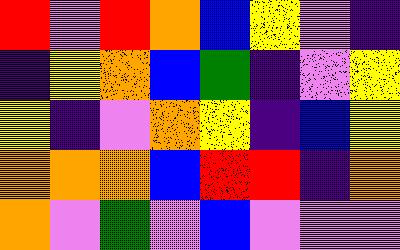[["red", "violet", "red", "orange", "blue", "yellow", "violet", "indigo"], ["indigo", "yellow", "orange", "blue", "green", "indigo", "violet", "yellow"], ["yellow", "indigo", "violet", "orange", "yellow", "indigo", "blue", "yellow"], ["orange", "orange", "orange", "blue", "red", "red", "indigo", "orange"], ["orange", "violet", "green", "violet", "blue", "violet", "violet", "violet"]]